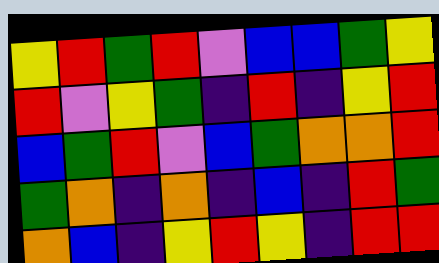[["yellow", "red", "green", "red", "violet", "blue", "blue", "green", "yellow"], ["red", "violet", "yellow", "green", "indigo", "red", "indigo", "yellow", "red"], ["blue", "green", "red", "violet", "blue", "green", "orange", "orange", "red"], ["green", "orange", "indigo", "orange", "indigo", "blue", "indigo", "red", "green"], ["orange", "blue", "indigo", "yellow", "red", "yellow", "indigo", "red", "red"]]